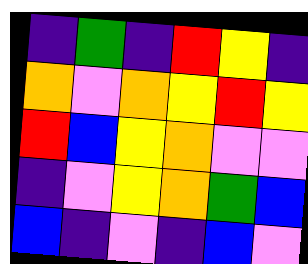[["indigo", "green", "indigo", "red", "yellow", "indigo"], ["orange", "violet", "orange", "yellow", "red", "yellow"], ["red", "blue", "yellow", "orange", "violet", "violet"], ["indigo", "violet", "yellow", "orange", "green", "blue"], ["blue", "indigo", "violet", "indigo", "blue", "violet"]]